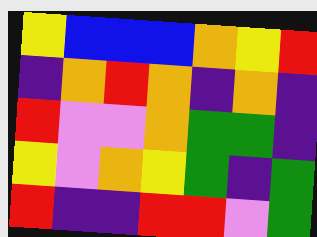[["yellow", "blue", "blue", "blue", "orange", "yellow", "red"], ["indigo", "orange", "red", "orange", "indigo", "orange", "indigo"], ["red", "violet", "violet", "orange", "green", "green", "indigo"], ["yellow", "violet", "orange", "yellow", "green", "indigo", "green"], ["red", "indigo", "indigo", "red", "red", "violet", "green"]]